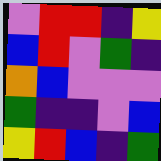[["violet", "red", "red", "indigo", "yellow"], ["blue", "red", "violet", "green", "indigo"], ["orange", "blue", "violet", "violet", "violet"], ["green", "indigo", "indigo", "violet", "blue"], ["yellow", "red", "blue", "indigo", "green"]]